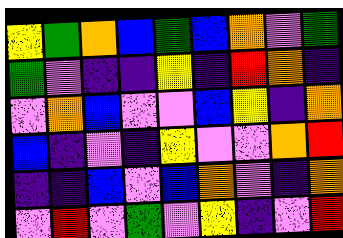[["yellow", "green", "orange", "blue", "green", "blue", "orange", "violet", "green"], ["green", "violet", "indigo", "indigo", "yellow", "indigo", "red", "orange", "indigo"], ["violet", "orange", "blue", "violet", "violet", "blue", "yellow", "indigo", "orange"], ["blue", "indigo", "violet", "indigo", "yellow", "violet", "violet", "orange", "red"], ["indigo", "indigo", "blue", "violet", "blue", "orange", "violet", "indigo", "orange"], ["violet", "red", "violet", "green", "violet", "yellow", "indigo", "violet", "red"]]